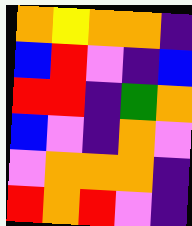[["orange", "yellow", "orange", "orange", "indigo"], ["blue", "red", "violet", "indigo", "blue"], ["red", "red", "indigo", "green", "orange"], ["blue", "violet", "indigo", "orange", "violet"], ["violet", "orange", "orange", "orange", "indigo"], ["red", "orange", "red", "violet", "indigo"]]